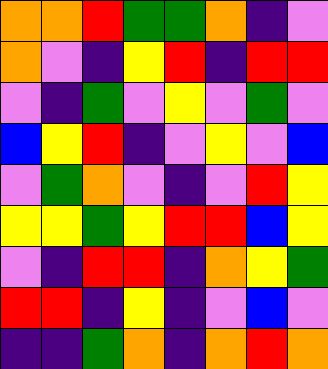[["orange", "orange", "red", "green", "green", "orange", "indigo", "violet"], ["orange", "violet", "indigo", "yellow", "red", "indigo", "red", "red"], ["violet", "indigo", "green", "violet", "yellow", "violet", "green", "violet"], ["blue", "yellow", "red", "indigo", "violet", "yellow", "violet", "blue"], ["violet", "green", "orange", "violet", "indigo", "violet", "red", "yellow"], ["yellow", "yellow", "green", "yellow", "red", "red", "blue", "yellow"], ["violet", "indigo", "red", "red", "indigo", "orange", "yellow", "green"], ["red", "red", "indigo", "yellow", "indigo", "violet", "blue", "violet"], ["indigo", "indigo", "green", "orange", "indigo", "orange", "red", "orange"]]